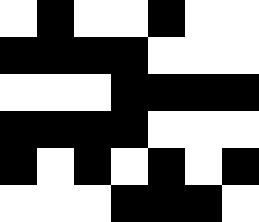[["white", "black", "white", "white", "black", "white", "white"], ["black", "black", "black", "black", "white", "white", "white"], ["white", "white", "white", "black", "black", "black", "black"], ["black", "black", "black", "black", "white", "white", "white"], ["black", "white", "black", "white", "black", "white", "black"], ["white", "white", "white", "black", "black", "black", "white"]]